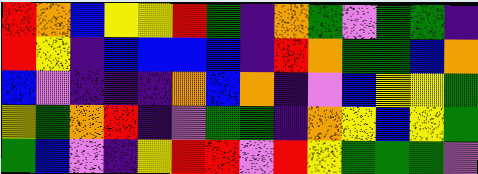[["red", "orange", "blue", "yellow", "yellow", "red", "green", "indigo", "orange", "green", "violet", "green", "green", "indigo"], ["red", "yellow", "indigo", "blue", "blue", "blue", "blue", "indigo", "red", "orange", "green", "green", "blue", "orange"], ["blue", "violet", "indigo", "indigo", "indigo", "orange", "blue", "orange", "indigo", "violet", "blue", "yellow", "yellow", "green"], ["yellow", "green", "orange", "red", "indigo", "violet", "green", "green", "indigo", "orange", "yellow", "blue", "yellow", "green"], ["green", "blue", "violet", "indigo", "yellow", "red", "red", "violet", "red", "yellow", "green", "green", "green", "violet"]]